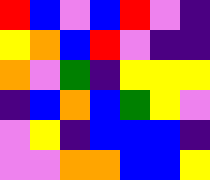[["red", "blue", "violet", "blue", "red", "violet", "indigo"], ["yellow", "orange", "blue", "red", "violet", "indigo", "indigo"], ["orange", "violet", "green", "indigo", "yellow", "yellow", "yellow"], ["indigo", "blue", "orange", "blue", "green", "yellow", "violet"], ["violet", "yellow", "indigo", "blue", "blue", "blue", "indigo"], ["violet", "violet", "orange", "orange", "blue", "blue", "yellow"]]